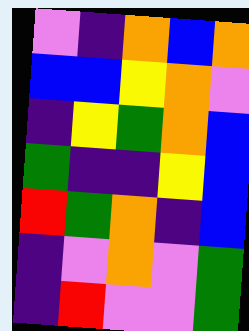[["violet", "indigo", "orange", "blue", "orange"], ["blue", "blue", "yellow", "orange", "violet"], ["indigo", "yellow", "green", "orange", "blue"], ["green", "indigo", "indigo", "yellow", "blue"], ["red", "green", "orange", "indigo", "blue"], ["indigo", "violet", "orange", "violet", "green"], ["indigo", "red", "violet", "violet", "green"]]